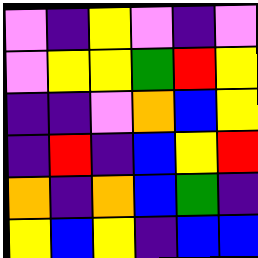[["violet", "indigo", "yellow", "violet", "indigo", "violet"], ["violet", "yellow", "yellow", "green", "red", "yellow"], ["indigo", "indigo", "violet", "orange", "blue", "yellow"], ["indigo", "red", "indigo", "blue", "yellow", "red"], ["orange", "indigo", "orange", "blue", "green", "indigo"], ["yellow", "blue", "yellow", "indigo", "blue", "blue"]]